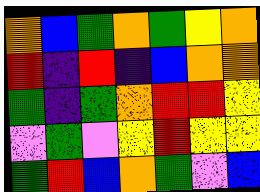[["orange", "blue", "green", "orange", "green", "yellow", "orange"], ["red", "indigo", "red", "indigo", "blue", "orange", "orange"], ["green", "indigo", "green", "orange", "red", "red", "yellow"], ["violet", "green", "violet", "yellow", "red", "yellow", "yellow"], ["green", "red", "blue", "orange", "green", "violet", "blue"]]